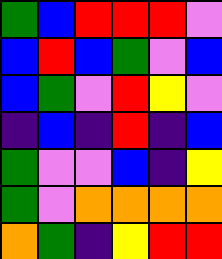[["green", "blue", "red", "red", "red", "violet"], ["blue", "red", "blue", "green", "violet", "blue"], ["blue", "green", "violet", "red", "yellow", "violet"], ["indigo", "blue", "indigo", "red", "indigo", "blue"], ["green", "violet", "violet", "blue", "indigo", "yellow"], ["green", "violet", "orange", "orange", "orange", "orange"], ["orange", "green", "indigo", "yellow", "red", "red"]]